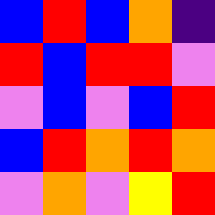[["blue", "red", "blue", "orange", "indigo"], ["red", "blue", "red", "red", "violet"], ["violet", "blue", "violet", "blue", "red"], ["blue", "red", "orange", "red", "orange"], ["violet", "orange", "violet", "yellow", "red"]]